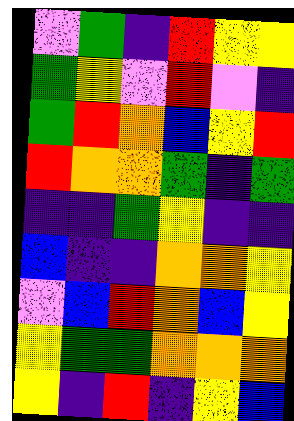[["violet", "green", "indigo", "red", "yellow", "yellow"], ["green", "yellow", "violet", "red", "violet", "indigo"], ["green", "red", "orange", "blue", "yellow", "red"], ["red", "orange", "orange", "green", "indigo", "green"], ["indigo", "indigo", "green", "yellow", "indigo", "indigo"], ["blue", "indigo", "indigo", "orange", "orange", "yellow"], ["violet", "blue", "red", "orange", "blue", "yellow"], ["yellow", "green", "green", "orange", "orange", "orange"], ["yellow", "indigo", "red", "indigo", "yellow", "blue"]]